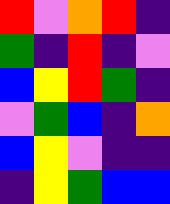[["red", "violet", "orange", "red", "indigo"], ["green", "indigo", "red", "indigo", "violet"], ["blue", "yellow", "red", "green", "indigo"], ["violet", "green", "blue", "indigo", "orange"], ["blue", "yellow", "violet", "indigo", "indigo"], ["indigo", "yellow", "green", "blue", "blue"]]